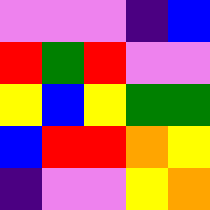[["violet", "violet", "violet", "indigo", "blue"], ["red", "green", "red", "violet", "violet"], ["yellow", "blue", "yellow", "green", "green"], ["blue", "red", "red", "orange", "yellow"], ["indigo", "violet", "violet", "yellow", "orange"]]